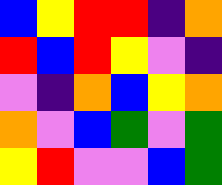[["blue", "yellow", "red", "red", "indigo", "orange"], ["red", "blue", "red", "yellow", "violet", "indigo"], ["violet", "indigo", "orange", "blue", "yellow", "orange"], ["orange", "violet", "blue", "green", "violet", "green"], ["yellow", "red", "violet", "violet", "blue", "green"]]